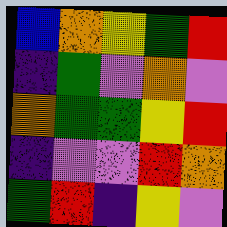[["blue", "orange", "yellow", "green", "red"], ["indigo", "green", "violet", "orange", "violet"], ["orange", "green", "green", "yellow", "red"], ["indigo", "violet", "violet", "red", "orange"], ["green", "red", "indigo", "yellow", "violet"]]